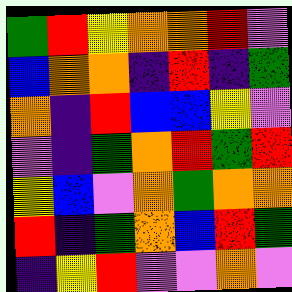[["green", "red", "yellow", "orange", "orange", "red", "violet"], ["blue", "orange", "orange", "indigo", "red", "indigo", "green"], ["orange", "indigo", "red", "blue", "blue", "yellow", "violet"], ["violet", "indigo", "green", "orange", "red", "green", "red"], ["yellow", "blue", "violet", "orange", "green", "orange", "orange"], ["red", "indigo", "green", "orange", "blue", "red", "green"], ["indigo", "yellow", "red", "violet", "violet", "orange", "violet"]]